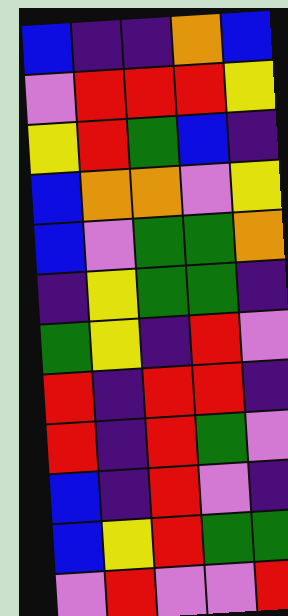[["blue", "indigo", "indigo", "orange", "blue"], ["violet", "red", "red", "red", "yellow"], ["yellow", "red", "green", "blue", "indigo"], ["blue", "orange", "orange", "violet", "yellow"], ["blue", "violet", "green", "green", "orange"], ["indigo", "yellow", "green", "green", "indigo"], ["green", "yellow", "indigo", "red", "violet"], ["red", "indigo", "red", "red", "indigo"], ["red", "indigo", "red", "green", "violet"], ["blue", "indigo", "red", "violet", "indigo"], ["blue", "yellow", "red", "green", "green"], ["violet", "red", "violet", "violet", "red"]]